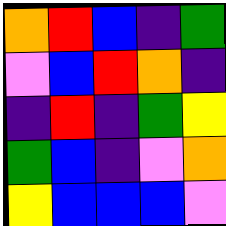[["orange", "red", "blue", "indigo", "green"], ["violet", "blue", "red", "orange", "indigo"], ["indigo", "red", "indigo", "green", "yellow"], ["green", "blue", "indigo", "violet", "orange"], ["yellow", "blue", "blue", "blue", "violet"]]